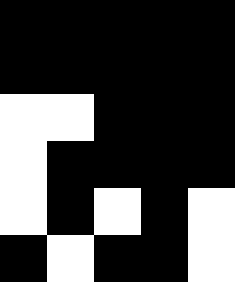[["black", "black", "black", "black", "black"], ["black", "black", "black", "black", "black"], ["white", "white", "black", "black", "black"], ["white", "black", "black", "black", "black"], ["white", "black", "white", "black", "white"], ["black", "white", "black", "black", "white"]]